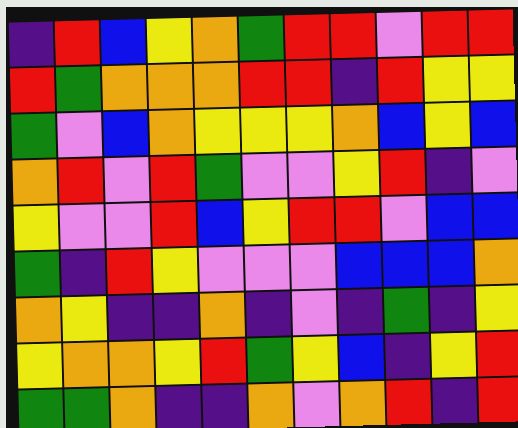[["indigo", "red", "blue", "yellow", "orange", "green", "red", "red", "violet", "red", "red"], ["red", "green", "orange", "orange", "orange", "red", "red", "indigo", "red", "yellow", "yellow"], ["green", "violet", "blue", "orange", "yellow", "yellow", "yellow", "orange", "blue", "yellow", "blue"], ["orange", "red", "violet", "red", "green", "violet", "violet", "yellow", "red", "indigo", "violet"], ["yellow", "violet", "violet", "red", "blue", "yellow", "red", "red", "violet", "blue", "blue"], ["green", "indigo", "red", "yellow", "violet", "violet", "violet", "blue", "blue", "blue", "orange"], ["orange", "yellow", "indigo", "indigo", "orange", "indigo", "violet", "indigo", "green", "indigo", "yellow"], ["yellow", "orange", "orange", "yellow", "red", "green", "yellow", "blue", "indigo", "yellow", "red"], ["green", "green", "orange", "indigo", "indigo", "orange", "violet", "orange", "red", "indigo", "red"]]